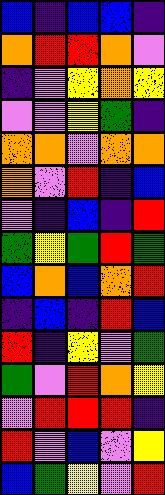[["blue", "indigo", "blue", "blue", "indigo"], ["orange", "red", "red", "orange", "violet"], ["indigo", "violet", "yellow", "orange", "yellow"], ["violet", "violet", "yellow", "green", "indigo"], ["orange", "orange", "violet", "orange", "orange"], ["orange", "violet", "red", "indigo", "blue"], ["violet", "indigo", "blue", "indigo", "red"], ["green", "yellow", "green", "red", "green"], ["blue", "orange", "blue", "orange", "red"], ["indigo", "blue", "indigo", "red", "blue"], ["red", "indigo", "yellow", "violet", "green"], ["green", "violet", "red", "orange", "yellow"], ["violet", "red", "red", "red", "indigo"], ["red", "violet", "blue", "violet", "yellow"], ["blue", "green", "yellow", "violet", "red"]]